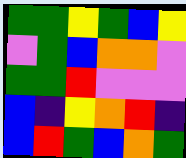[["green", "green", "yellow", "green", "blue", "yellow"], ["violet", "green", "blue", "orange", "orange", "violet"], ["green", "green", "red", "violet", "violet", "violet"], ["blue", "indigo", "yellow", "orange", "red", "indigo"], ["blue", "red", "green", "blue", "orange", "green"]]